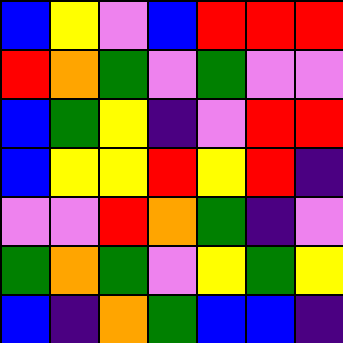[["blue", "yellow", "violet", "blue", "red", "red", "red"], ["red", "orange", "green", "violet", "green", "violet", "violet"], ["blue", "green", "yellow", "indigo", "violet", "red", "red"], ["blue", "yellow", "yellow", "red", "yellow", "red", "indigo"], ["violet", "violet", "red", "orange", "green", "indigo", "violet"], ["green", "orange", "green", "violet", "yellow", "green", "yellow"], ["blue", "indigo", "orange", "green", "blue", "blue", "indigo"]]